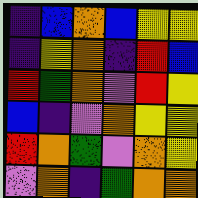[["indigo", "blue", "orange", "blue", "yellow", "yellow"], ["indigo", "yellow", "orange", "indigo", "red", "blue"], ["red", "green", "orange", "violet", "red", "yellow"], ["blue", "indigo", "violet", "orange", "yellow", "yellow"], ["red", "orange", "green", "violet", "orange", "yellow"], ["violet", "orange", "indigo", "green", "orange", "orange"]]